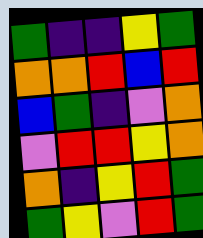[["green", "indigo", "indigo", "yellow", "green"], ["orange", "orange", "red", "blue", "red"], ["blue", "green", "indigo", "violet", "orange"], ["violet", "red", "red", "yellow", "orange"], ["orange", "indigo", "yellow", "red", "green"], ["green", "yellow", "violet", "red", "green"]]